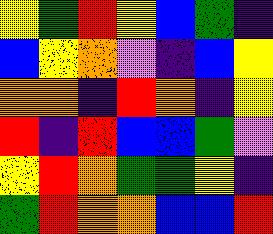[["yellow", "green", "red", "yellow", "blue", "green", "indigo"], ["blue", "yellow", "orange", "violet", "indigo", "blue", "yellow"], ["orange", "orange", "indigo", "red", "orange", "indigo", "yellow"], ["red", "indigo", "red", "blue", "blue", "green", "violet"], ["yellow", "red", "orange", "green", "green", "yellow", "indigo"], ["green", "red", "orange", "orange", "blue", "blue", "red"]]